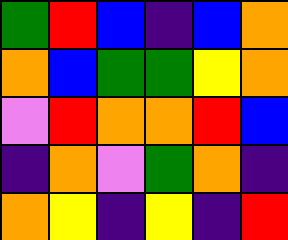[["green", "red", "blue", "indigo", "blue", "orange"], ["orange", "blue", "green", "green", "yellow", "orange"], ["violet", "red", "orange", "orange", "red", "blue"], ["indigo", "orange", "violet", "green", "orange", "indigo"], ["orange", "yellow", "indigo", "yellow", "indigo", "red"]]